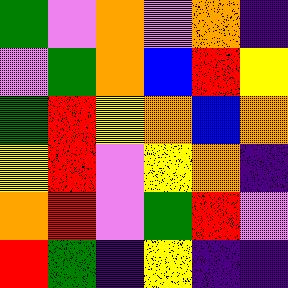[["green", "violet", "orange", "violet", "orange", "indigo"], ["violet", "green", "orange", "blue", "red", "yellow"], ["green", "red", "yellow", "orange", "blue", "orange"], ["yellow", "red", "violet", "yellow", "orange", "indigo"], ["orange", "red", "violet", "green", "red", "violet"], ["red", "green", "indigo", "yellow", "indigo", "indigo"]]